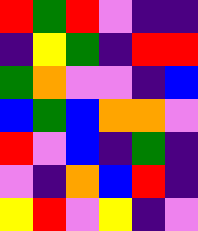[["red", "green", "red", "violet", "indigo", "indigo"], ["indigo", "yellow", "green", "indigo", "red", "red"], ["green", "orange", "violet", "violet", "indigo", "blue"], ["blue", "green", "blue", "orange", "orange", "violet"], ["red", "violet", "blue", "indigo", "green", "indigo"], ["violet", "indigo", "orange", "blue", "red", "indigo"], ["yellow", "red", "violet", "yellow", "indigo", "violet"]]